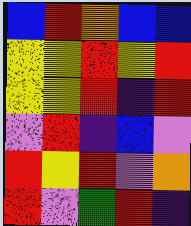[["blue", "red", "orange", "blue", "blue"], ["yellow", "yellow", "red", "yellow", "red"], ["yellow", "yellow", "red", "indigo", "red"], ["violet", "red", "indigo", "blue", "violet"], ["red", "yellow", "red", "violet", "orange"], ["red", "violet", "green", "red", "indigo"]]